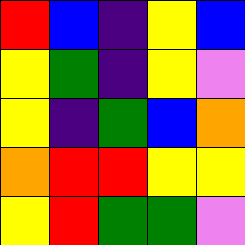[["red", "blue", "indigo", "yellow", "blue"], ["yellow", "green", "indigo", "yellow", "violet"], ["yellow", "indigo", "green", "blue", "orange"], ["orange", "red", "red", "yellow", "yellow"], ["yellow", "red", "green", "green", "violet"]]